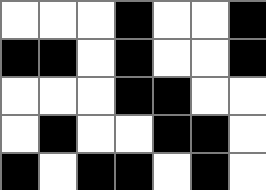[["white", "white", "white", "black", "white", "white", "black"], ["black", "black", "white", "black", "white", "white", "black"], ["white", "white", "white", "black", "black", "white", "white"], ["white", "black", "white", "white", "black", "black", "white"], ["black", "white", "black", "black", "white", "black", "white"]]